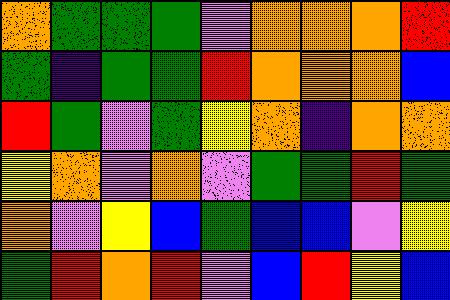[["orange", "green", "green", "green", "violet", "orange", "orange", "orange", "red"], ["green", "indigo", "green", "green", "red", "orange", "orange", "orange", "blue"], ["red", "green", "violet", "green", "yellow", "orange", "indigo", "orange", "orange"], ["yellow", "orange", "violet", "orange", "violet", "green", "green", "red", "green"], ["orange", "violet", "yellow", "blue", "green", "blue", "blue", "violet", "yellow"], ["green", "red", "orange", "red", "violet", "blue", "red", "yellow", "blue"]]